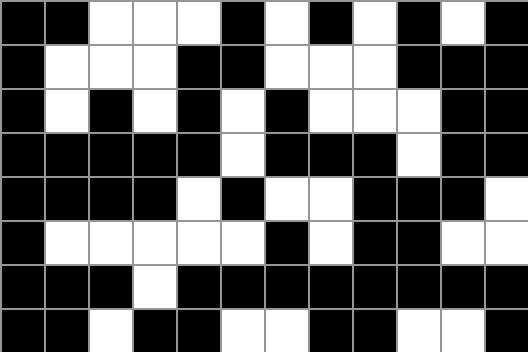[["black", "black", "white", "white", "white", "black", "white", "black", "white", "black", "white", "black"], ["black", "white", "white", "white", "black", "black", "white", "white", "white", "black", "black", "black"], ["black", "white", "black", "white", "black", "white", "black", "white", "white", "white", "black", "black"], ["black", "black", "black", "black", "black", "white", "black", "black", "black", "white", "black", "black"], ["black", "black", "black", "black", "white", "black", "white", "white", "black", "black", "black", "white"], ["black", "white", "white", "white", "white", "white", "black", "white", "black", "black", "white", "white"], ["black", "black", "black", "white", "black", "black", "black", "black", "black", "black", "black", "black"], ["black", "black", "white", "black", "black", "white", "white", "black", "black", "white", "white", "black"]]